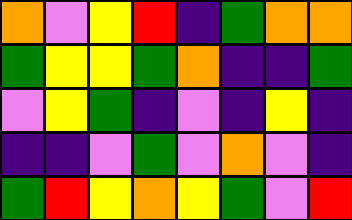[["orange", "violet", "yellow", "red", "indigo", "green", "orange", "orange"], ["green", "yellow", "yellow", "green", "orange", "indigo", "indigo", "green"], ["violet", "yellow", "green", "indigo", "violet", "indigo", "yellow", "indigo"], ["indigo", "indigo", "violet", "green", "violet", "orange", "violet", "indigo"], ["green", "red", "yellow", "orange", "yellow", "green", "violet", "red"]]